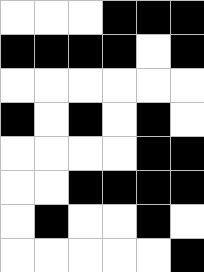[["white", "white", "white", "black", "black", "black"], ["black", "black", "black", "black", "white", "black"], ["white", "white", "white", "white", "white", "white"], ["black", "white", "black", "white", "black", "white"], ["white", "white", "white", "white", "black", "black"], ["white", "white", "black", "black", "black", "black"], ["white", "black", "white", "white", "black", "white"], ["white", "white", "white", "white", "white", "black"]]